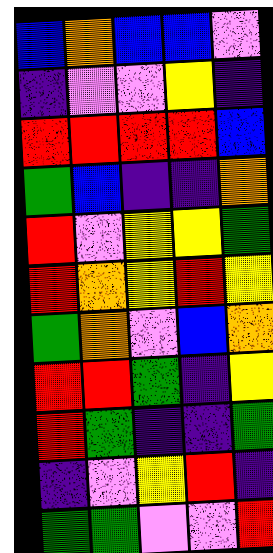[["blue", "orange", "blue", "blue", "violet"], ["indigo", "violet", "violet", "yellow", "indigo"], ["red", "red", "red", "red", "blue"], ["green", "blue", "indigo", "indigo", "orange"], ["red", "violet", "yellow", "yellow", "green"], ["red", "orange", "yellow", "red", "yellow"], ["green", "orange", "violet", "blue", "orange"], ["red", "red", "green", "indigo", "yellow"], ["red", "green", "indigo", "indigo", "green"], ["indigo", "violet", "yellow", "red", "indigo"], ["green", "green", "violet", "violet", "red"]]